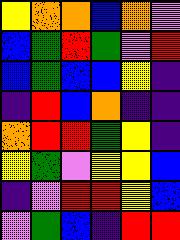[["yellow", "orange", "orange", "blue", "orange", "violet"], ["blue", "green", "red", "green", "violet", "red"], ["blue", "green", "blue", "blue", "yellow", "indigo"], ["indigo", "red", "blue", "orange", "indigo", "indigo"], ["orange", "red", "red", "green", "yellow", "indigo"], ["yellow", "green", "violet", "yellow", "yellow", "blue"], ["indigo", "violet", "red", "red", "yellow", "blue"], ["violet", "green", "blue", "indigo", "red", "red"]]